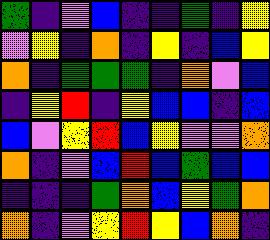[["green", "indigo", "violet", "blue", "indigo", "indigo", "green", "indigo", "yellow"], ["violet", "yellow", "indigo", "orange", "indigo", "yellow", "indigo", "blue", "yellow"], ["orange", "indigo", "green", "green", "green", "indigo", "orange", "violet", "blue"], ["indigo", "yellow", "red", "indigo", "yellow", "blue", "blue", "indigo", "blue"], ["blue", "violet", "yellow", "red", "blue", "yellow", "violet", "violet", "orange"], ["orange", "indigo", "violet", "blue", "red", "blue", "green", "blue", "blue"], ["indigo", "indigo", "indigo", "green", "orange", "blue", "yellow", "green", "orange"], ["orange", "indigo", "violet", "yellow", "red", "yellow", "blue", "orange", "indigo"]]